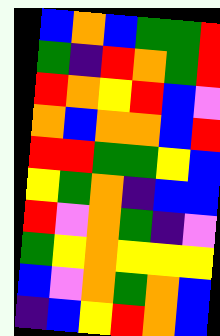[["blue", "orange", "blue", "green", "green", "red"], ["green", "indigo", "red", "orange", "green", "red"], ["red", "orange", "yellow", "red", "blue", "violet"], ["orange", "blue", "orange", "orange", "blue", "red"], ["red", "red", "green", "green", "yellow", "blue"], ["yellow", "green", "orange", "indigo", "blue", "blue"], ["red", "violet", "orange", "green", "indigo", "violet"], ["green", "yellow", "orange", "yellow", "yellow", "yellow"], ["blue", "violet", "orange", "green", "orange", "blue"], ["indigo", "blue", "yellow", "red", "orange", "blue"]]